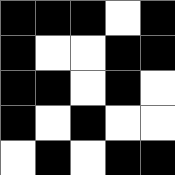[["black", "black", "black", "white", "black"], ["black", "white", "white", "black", "black"], ["black", "black", "white", "black", "white"], ["black", "white", "black", "white", "white"], ["white", "black", "white", "black", "black"]]